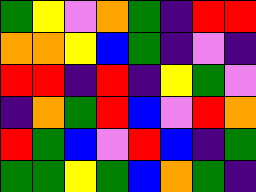[["green", "yellow", "violet", "orange", "green", "indigo", "red", "red"], ["orange", "orange", "yellow", "blue", "green", "indigo", "violet", "indigo"], ["red", "red", "indigo", "red", "indigo", "yellow", "green", "violet"], ["indigo", "orange", "green", "red", "blue", "violet", "red", "orange"], ["red", "green", "blue", "violet", "red", "blue", "indigo", "green"], ["green", "green", "yellow", "green", "blue", "orange", "green", "indigo"]]